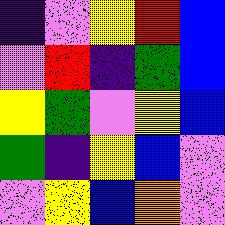[["indigo", "violet", "yellow", "red", "blue"], ["violet", "red", "indigo", "green", "blue"], ["yellow", "green", "violet", "yellow", "blue"], ["green", "indigo", "yellow", "blue", "violet"], ["violet", "yellow", "blue", "orange", "violet"]]